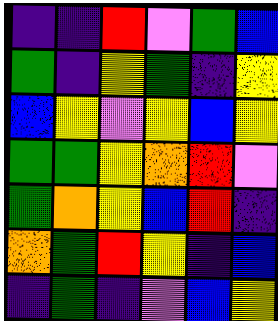[["indigo", "indigo", "red", "violet", "green", "blue"], ["green", "indigo", "yellow", "green", "indigo", "yellow"], ["blue", "yellow", "violet", "yellow", "blue", "yellow"], ["green", "green", "yellow", "orange", "red", "violet"], ["green", "orange", "yellow", "blue", "red", "indigo"], ["orange", "green", "red", "yellow", "indigo", "blue"], ["indigo", "green", "indigo", "violet", "blue", "yellow"]]